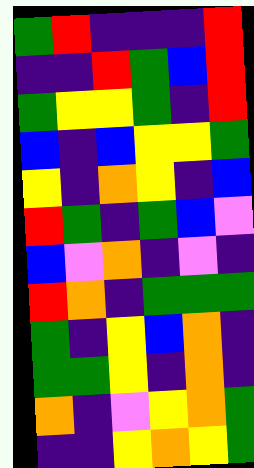[["green", "red", "indigo", "indigo", "indigo", "red"], ["indigo", "indigo", "red", "green", "blue", "red"], ["green", "yellow", "yellow", "green", "indigo", "red"], ["blue", "indigo", "blue", "yellow", "yellow", "green"], ["yellow", "indigo", "orange", "yellow", "indigo", "blue"], ["red", "green", "indigo", "green", "blue", "violet"], ["blue", "violet", "orange", "indigo", "violet", "indigo"], ["red", "orange", "indigo", "green", "green", "green"], ["green", "indigo", "yellow", "blue", "orange", "indigo"], ["green", "green", "yellow", "indigo", "orange", "indigo"], ["orange", "indigo", "violet", "yellow", "orange", "green"], ["indigo", "indigo", "yellow", "orange", "yellow", "green"]]